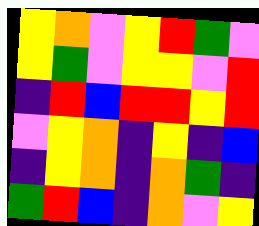[["yellow", "orange", "violet", "yellow", "red", "green", "violet"], ["yellow", "green", "violet", "yellow", "yellow", "violet", "red"], ["indigo", "red", "blue", "red", "red", "yellow", "red"], ["violet", "yellow", "orange", "indigo", "yellow", "indigo", "blue"], ["indigo", "yellow", "orange", "indigo", "orange", "green", "indigo"], ["green", "red", "blue", "indigo", "orange", "violet", "yellow"]]